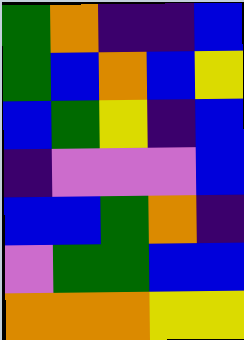[["green", "orange", "indigo", "indigo", "blue"], ["green", "blue", "orange", "blue", "yellow"], ["blue", "green", "yellow", "indigo", "blue"], ["indigo", "violet", "violet", "violet", "blue"], ["blue", "blue", "green", "orange", "indigo"], ["violet", "green", "green", "blue", "blue"], ["orange", "orange", "orange", "yellow", "yellow"]]